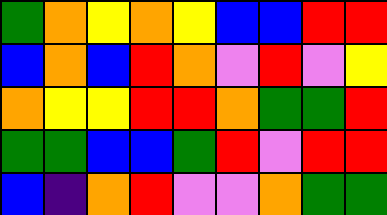[["green", "orange", "yellow", "orange", "yellow", "blue", "blue", "red", "red"], ["blue", "orange", "blue", "red", "orange", "violet", "red", "violet", "yellow"], ["orange", "yellow", "yellow", "red", "red", "orange", "green", "green", "red"], ["green", "green", "blue", "blue", "green", "red", "violet", "red", "red"], ["blue", "indigo", "orange", "red", "violet", "violet", "orange", "green", "green"]]